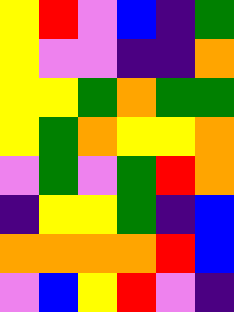[["yellow", "red", "violet", "blue", "indigo", "green"], ["yellow", "violet", "violet", "indigo", "indigo", "orange"], ["yellow", "yellow", "green", "orange", "green", "green"], ["yellow", "green", "orange", "yellow", "yellow", "orange"], ["violet", "green", "violet", "green", "red", "orange"], ["indigo", "yellow", "yellow", "green", "indigo", "blue"], ["orange", "orange", "orange", "orange", "red", "blue"], ["violet", "blue", "yellow", "red", "violet", "indigo"]]